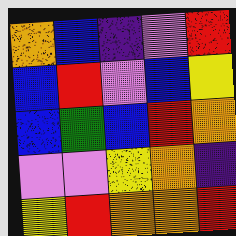[["orange", "blue", "indigo", "violet", "red"], ["blue", "red", "violet", "blue", "yellow"], ["blue", "green", "blue", "red", "orange"], ["violet", "violet", "yellow", "orange", "indigo"], ["yellow", "red", "orange", "orange", "red"]]